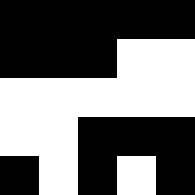[["black", "black", "black", "black", "black"], ["black", "black", "black", "white", "white"], ["white", "white", "white", "white", "white"], ["white", "white", "black", "black", "black"], ["black", "white", "black", "white", "black"]]